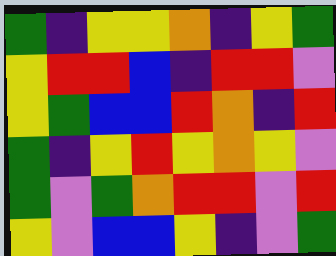[["green", "indigo", "yellow", "yellow", "orange", "indigo", "yellow", "green"], ["yellow", "red", "red", "blue", "indigo", "red", "red", "violet"], ["yellow", "green", "blue", "blue", "red", "orange", "indigo", "red"], ["green", "indigo", "yellow", "red", "yellow", "orange", "yellow", "violet"], ["green", "violet", "green", "orange", "red", "red", "violet", "red"], ["yellow", "violet", "blue", "blue", "yellow", "indigo", "violet", "green"]]